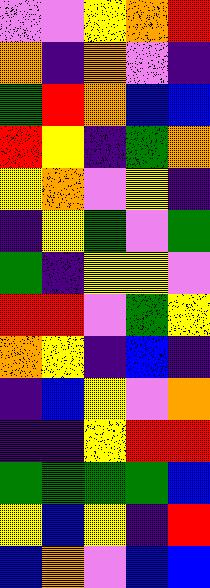[["violet", "violet", "yellow", "orange", "red"], ["orange", "indigo", "orange", "violet", "indigo"], ["green", "red", "orange", "blue", "blue"], ["red", "yellow", "indigo", "green", "orange"], ["yellow", "orange", "violet", "yellow", "indigo"], ["indigo", "yellow", "green", "violet", "green"], ["green", "indigo", "yellow", "yellow", "violet"], ["red", "red", "violet", "green", "yellow"], ["orange", "yellow", "indigo", "blue", "indigo"], ["indigo", "blue", "yellow", "violet", "orange"], ["indigo", "indigo", "yellow", "red", "red"], ["green", "green", "green", "green", "blue"], ["yellow", "blue", "yellow", "indigo", "red"], ["blue", "orange", "violet", "blue", "blue"]]